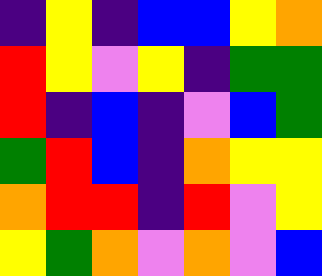[["indigo", "yellow", "indigo", "blue", "blue", "yellow", "orange"], ["red", "yellow", "violet", "yellow", "indigo", "green", "green"], ["red", "indigo", "blue", "indigo", "violet", "blue", "green"], ["green", "red", "blue", "indigo", "orange", "yellow", "yellow"], ["orange", "red", "red", "indigo", "red", "violet", "yellow"], ["yellow", "green", "orange", "violet", "orange", "violet", "blue"]]